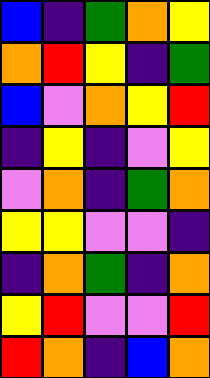[["blue", "indigo", "green", "orange", "yellow"], ["orange", "red", "yellow", "indigo", "green"], ["blue", "violet", "orange", "yellow", "red"], ["indigo", "yellow", "indigo", "violet", "yellow"], ["violet", "orange", "indigo", "green", "orange"], ["yellow", "yellow", "violet", "violet", "indigo"], ["indigo", "orange", "green", "indigo", "orange"], ["yellow", "red", "violet", "violet", "red"], ["red", "orange", "indigo", "blue", "orange"]]